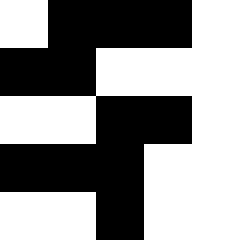[["white", "black", "black", "black", "white"], ["black", "black", "white", "white", "white"], ["white", "white", "black", "black", "white"], ["black", "black", "black", "white", "white"], ["white", "white", "black", "white", "white"]]